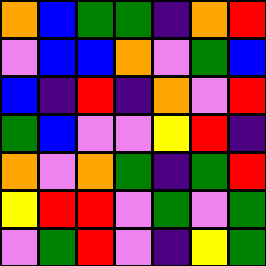[["orange", "blue", "green", "green", "indigo", "orange", "red"], ["violet", "blue", "blue", "orange", "violet", "green", "blue"], ["blue", "indigo", "red", "indigo", "orange", "violet", "red"], ["green", "blue", "violet", "violet", "yellow", "red", "indigo"], ["orange", "violet", "orange", "green", "indigo", "green", "red"], ["yellow", "red", "red", "violet", "green", "violet", "green"], ["violet", "green", "red", "violet", "indigo", "yellow", "green"]]